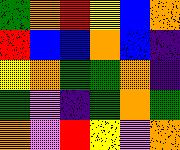[["green", "orange", "red", "yellow", "blue", "orange"], ["red", "blue", "blue", "orange", "blue", "indigo"], ["yellow", "orange", "green", "green", "orange", "indigo"], ["green", "violet", "indigo", "green", "orange", "green"], ["orange", "violet", "red", "yellow", "violet", "orange"]]